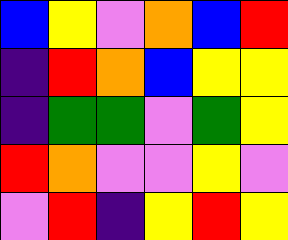[["blue", "yellow", "violet", "orange", "blue", "red"], ["indigo", "red", "orange", "blue", "yellow", "yellow"], ["indigo", "green", "green", "violet", "green", "yellow"], ["red", "orange", "violet", "violet", "yellow", "violet"], ["violet", "red", "indigo", "yellow", "red", "yellow"]]